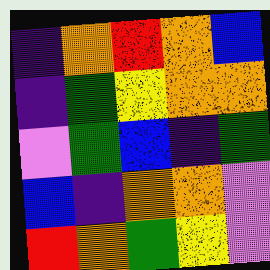[["indigo", "orange", "red", "orange", "blue"], ["indigo", "green", "yellow", "orange", "orange"], ["violet", "green", "blue", "indigo", "green"], ["blue", "indigo", "orange", "orange", "violet"], ["red", "orange", "green", "yellow", "violet"]]